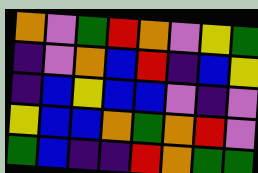[["orange", "violet", "green", "red", "orange", "violet", "yellow", "green"], ["indigo", "violet", "orange", "blue", "red", "indigo", "blue", "yellow"], ["indigo", "blue", "yellow", "blue", "blue", "violet", "indigo", "violet"], ["yellow", "blue", "blue", "orange", "green", "orange", "red", "violet"], ["green", "blue", "indigo", "indigo", "red", "orange", "green", "green"]]